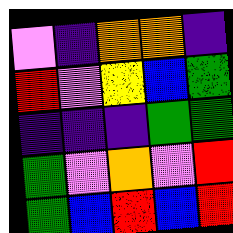[["violet", "indigo", "orange", "orange", "indigo"], ["red", "violet", "yellow", "blue", "green"], ["indigo", "indigo", "indigo", "green", "green"], ["green", "violet", "orange", "violet", "red"], ["green", "blue", "red", "blue", "red"]]